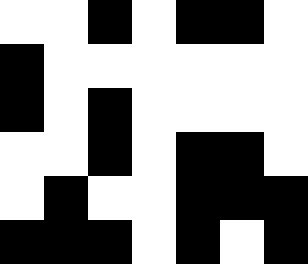[["white", "white", "black", "white", "black", "black", "white"], ["black", "white", "white", "white", "white", "white", "white"], ["black", "white", "black", "white", "white", "white", "white"], ["white", "white", "black", "white", "black", "black", "white"], ["white", "black", "white", "white", "black", "black", "black"], ["black", "black", "black", "white", "black", "white", "black"]]